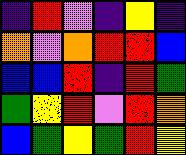[["indigo", "red", "violet", "indigo", "yellow", "indigo"], ["orange", "violet", "orange", "red", "red", "blue"], ["blue", "blue", "red", "indigo", "red", "green"], ["green", "yellow", "red", "violet", "red", "orange"], ["blue", "green", "yellow", "green", "red", "yellow"]]